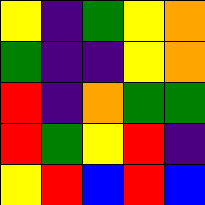[["yellow", "indigo", "green", "yellow", "orange"], ["green", "indigo", "indigo", "yellow", "orange"], ["red", "indigo", "orange", "green", "green"], ["red", "green", "yellow", "red", "indigo"], ["yellow", "red", "blue", "red", "blue"]]